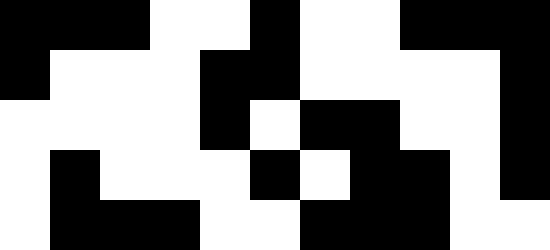[["black", "black", "black", "white", "white", "black", "white", "white", "black", "black", "black"], ["black", "white", "white", "white", "black", "black", "white", "white", "white", "white", "black"], ["white", "white", "white", "white", "black", "white", "black", "black", "white", "white", "black"], ["white", "black", "white", "white", "white", "black", "white", "black", "black", "white", "black"], ["white", "black", "black", "black", "white", "white", "black", "black", "black", "white", "white"]]